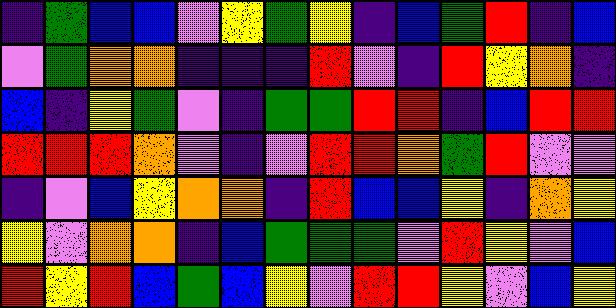[["indigo", "green", "blue", "blue", "violet", "yellow", "green", "yellow", "indigo", "blue", "green", "red", "indigo", "blue"], ["violet", "green", "orange", "orange", "indigo", "indigo", "indigo", "red", "violet", "indigo", "red", "yellow", "orange", "indigo"], ["blue", "indigo", "yellow", "green", "violet", "indigo", "green", "green", "red", "red", "indigo", "blue", "red", "red"], ["red", "red", "red", "orange", "violet", "indigo", "violet", "red", "red", "orange", "green", "red", "violet", "violet"], ["indigo", "violet", "blue", "yellow", "orange", "orange", "indigo", "red", "blue", "blue", "yellow", "indigo", "orange", "yellow"], ["yellow", "violet", "orange", "orange", "indigo", "blue", "green", "green", "green", "violet", "red", "yellow", "violet", "blue"], ["red", "yellow", "red", "blue", "green", "blue", "yellow", "violet", "red", "red", "yellow", "violet", "blue", "yellow"]]